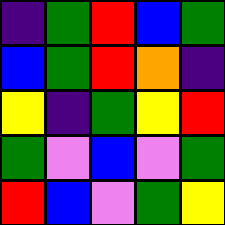[["indigo", "green", "red", "blue", "green"], ["blue", "green", "red", "orange", "indigo"], ["yellow", "indigo", "green", "yellow", "red"], ["green", "violet", "blue", "violet", "green"], ["red", "blue", "violet", "green", "yellow"]]